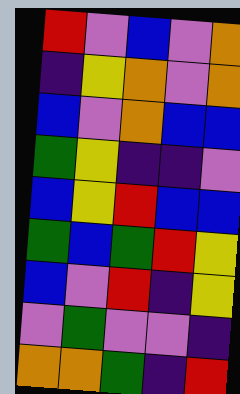[["red", "violet", "blue", "violet", "orange"], ["indigo", "yellow", "orange", "violet", "orange"], ["blue", "violet", "orange", "blue", "blue"], ["green", "yellow", "indigo", "indigo", "violet"], ["blue", "yellow", "red", "blue", "blue"], ["green", "blue", "green", "red", "yellow"], ["blue", "violet", "red", "indigo", "yellow"], ["violet", "green", "violet", "violet", "indigo"], ["orange", "orange", "green", "indigo", "red"]]